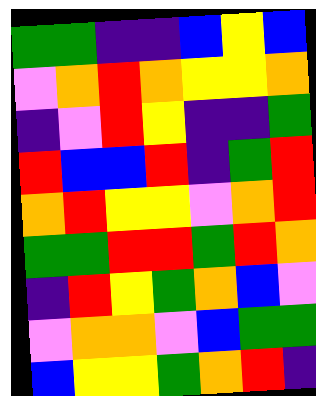[["green", "green", "indigo", "indigo", "blue", "yellow", "blue"], ["violet", "orange", "red", "orange", "yellow", "yellow", "orange"], ["indigo", "violet", "red", "yellow", "indigo", "indigo", "green"], ["red", "blue", "blue", "red", "indigo", "green", "red"], ["orange", "red", "yellow", "yellow", "violet", "orange", "red"], ["green", "green", "red", "red", "green", "red", "orange"], ["indigo", "red", "yellow", "green", "orange", "blue", "violet"], ["violet", "orange", "orange", "violet", "blue", "green", "green"], ["blue", "yellow", "yellow", "green", "orange", "red", "indigo"]]